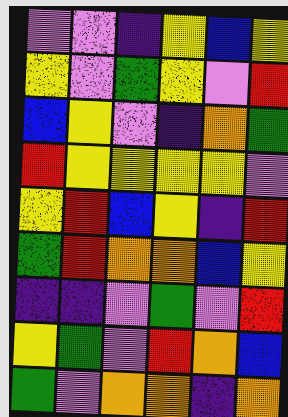[["violet", "violet", "indigo", "yellow", "blue", "yellow"], ["yellow", "violet", "green", "yellow", "violet", "red"], ["blue", "yellow", "violet", "indigo", "orange", "green"], ["red", "yellow", "yellow", "yellow", "yellow", "violet"], ["yellow", "red", "blue", "yellow", "indigo", "red"], ["green", "red", "orange", "orange", "blue", "yellow"], ["indigo", "indigo", "violet", "green", "violet", "red"], ["yellow", "green", "violet", "red", "orange", "blue"], ["green", "violet", "orange", "orange", "indigo", "orange"]]